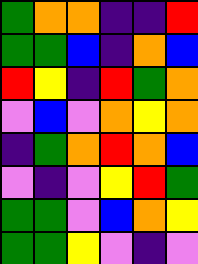[["green", "orange", "orange", "indigo", "indigo", "red"], ["green", "green", "blue", "indigo", "orange", "blue"], ["red", "yellow", "indigo", "red", "green", "orange"], ["violet", "blue", "violet", "orange", "yellow", "orange"], ["indigo", "green", "orange", "red", "orange", "blue"], ["violet", "indigo", "violet", "yellow", "red", "green"], ["green", "green", "violet", "blue", "orange", "yellow"], ["green", "green", "yellow", "violet", "indigo", "violet"]]